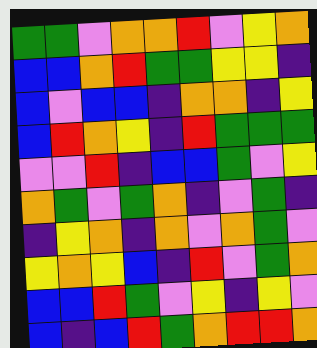[["green", "green", "violet", "orange", "orange", "red", "violet", "yellow", "orange"], ["blue", "blue", "orange", "red", "green", "green", "yellow", "yellow", "indigo"], ["blue", "violet", "blue", "blue", "indigo", "orange", "orange", "indigo", "yellow"], ["blue", "red", "orange", "yellow", "indigo", "red", "green", "green", "green"], ["violet", "violet", "red", "indigo", "blue", "blue", "green", "violet", "yellow"], ["orange", "green", "violet", "green", "orange", "indigo", "violet", "green", "indigo"], ["indigo", "yellow", "orange", "indigo", "orange", "violet", "orange", "green", "violet"], ["yellow", "orange", "yellow", "blue", "indigo", "red", "violet", "green", "orange"], ["blue", "blue", "red", "green", "violet", "yellow", "indigo", "yellow", "violet"], ["blue", "indigo", "blue", "red", "green", "orange", "red", "red", "orange"]]